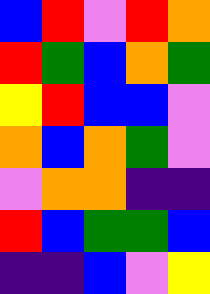[["blue", "red", "violet", "red", "orange"], ["red", "green", "blue", "orange", "green"], ["yellow", "red", "blue", "blue", "violet"], ["orange", "blue", "orange", "green", "violet"], ["violet", "orange", "orange", "indigo", "indigo"], ["red", "blue", "green", "green", "blue"], ["indigo", "indigo", "blue", "violet", "yellow"]]